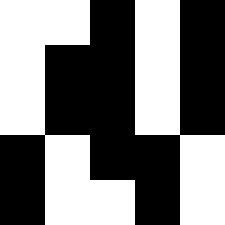[["white", "white", "black", "white", "black"], ["white", "black", "black", "white", "black"], ["white", "black", "black", "white", "black"], ["black", "white", "black", "black", "white"], ["black", "white", "white", "black", "white"]]